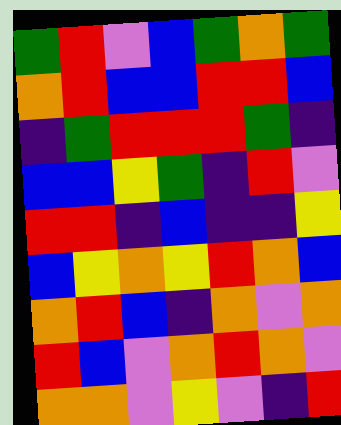[["green", "red", "violet", "blue", "green", "orange", "green"], ["orange", "red", "blue", "blue", "red", "red", "blue"], ["indigo", "green", "red", "red", "red", "green", "indigo"], ["blue", "blue", "yellow", "green", "indigo", "red", "violet"], ["red", "red", "indigo", "blue", "indigo", "indigo", "yellow"], ["blue", "yellow", "orange", "yellow", "red", "orange", "blue"], ["orange", "red", "blue", "indigo", "orange", "violet", "orange"], ["red", "blue", "violet", "orange", "red", "orange", "violet"], ["orange", "orange", "violet", "yellow", "violet", "indigo", "red"]]